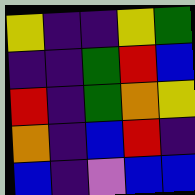[["yellow", "indigo", "indigo", "yellow", "green"], ["indigo", "indigo", "green", "red", "blue"], ["red", "indigo", "green", "orange", "yellow"], ["orange", "indigo", "blue", "red", "indigo"], ["blue", "indigo", "violet", "blue", "blue"]]